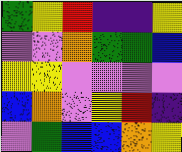[["green", "yellow", "red", "indigo", "indigo", "yellow"], ["violet", "violet", "orange", "green", "green", "blue"], ["yellow", "yellow", "violet", "violet", "violet", "violet"], ["blue", "orange", "violet", "yellow", "red", "indigo"], ["violet", "green", "blue", "blue", "orange", "yellow"]]